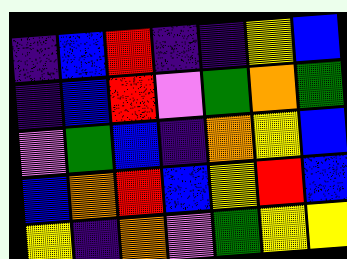[["indigo", "blue", "red", "indigo", "indigo", "yellow", "blue"], ["indigo", "blue", "red", "violet", "green", "orange", "green"], ["violet", "green", "blue", "indigo", "orange", "yellow", "blue"], ["blue", "orange", "red", "blue", "yellow", "red", "blue"], ["yellow", "indigo", "orange", "violet", "green", "yellow", "yellow"]]